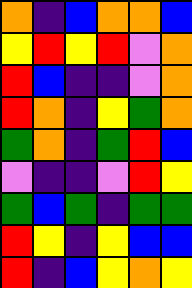[["orange", "indigo", "blue", "orange", "orange", "blue"], ["yellow", "red", "yellow", "red", "violet", "orange"], ["red", "blue", "indigo", "indigo", "violet", "orange"], ["red", "orange", "indigo", "yellow", "green", "orange"], ["green", "orange", "indigo", "green", "red", "blue"], ["violet", "indigo", "indigo", "violet", "red", "yellow"], ["green", "blue", "green", "indigo", "green", "green"], ["red", "yellow", "indigo", "yellow", "blue", "blue"], ["red", "indigo", "blue", "yellow", "orange", "yellow"]]